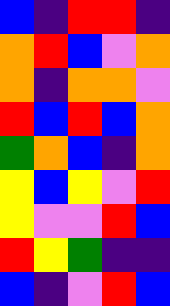[["blue", "indigo", "red", "red", "indigo"], ["orange", "red", "blue", "violet", "orange"], ["orange", "indigo", "orange", "orange", "violet"], ["red", "blue", "red", "blue", "orange"], ["green", "orange", "blue", "indigo", "orange"], ["yellow", "blue", "yellow", "violet", "red"], ["yellow", "violet", "violet", "red", "blue"], ["red", "yellow", "green", "indigo", "indigo"], ["blue", "indigo", "violet", "red", "blue"]]